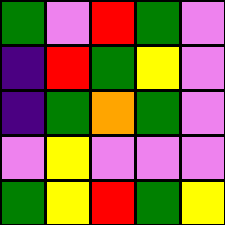[["green", "violet", "red", "green", "violet"], ["indigo", "red", "green", "yellow", "violet"], ["indigo", "green", "orange", "green", "violet"], ["violet", "yellow", "violet", "violet", "violet"], ["green", "yellow", "red", "green", "yellow"]]